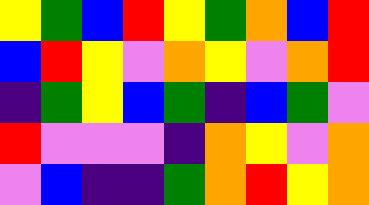[["yellow", "green", "blue", "red", "yellow", "green", "orange", "blue", "red"], ["blue", "red", "yellow", "violet", "orange", "yellow", "violet", "orange", "red"], ["indigo", "green", "yellow", "blue", "green", "indigo", "blue", "green", "violet"], ["red", "violet", "violet", "violet", "indigo", "orange", "yellow", "violet", "orange"], ["violet", "blue", "indigo", "indigo", "green", "orange", "red", "yellow", "orange"]]